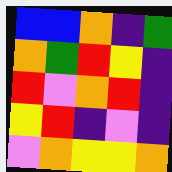[["blue", "blue", "orange", "indigo", "green"], ["orange", "green", "red", "yellow", "indigo"], ["red", "violet", "orange", "red", "indigo"], ["yellow", "red", "indigo", "violet", "indigo"], ["violet", "orange", "yellow", "yellow", "orange"]]